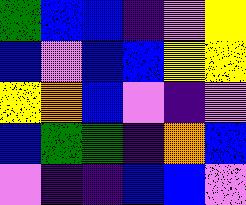[["green", "blue", "blue", "indigo", "violet", "yellow"], ["blue", "violet", "blue", "blue", "yellow", "yellow"], ["yellow", "orange", "blue", "violet", "indigo", "violet"], ["blue", "green", "green", "indigo", "orange", "blue"], ["violet", "indigo", "indigo", "blue", "blue", "violet"]]